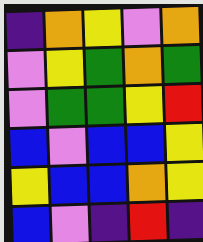[["indigo", "orange", "yellow", "violet", "orange"], ["violet", "yellow", "green", "orange", "green"], ["violet", "green", "green", "yellow", "red"], ["blue", "violet", "blue", "blue", "yellow"], ["yellow", "blue", "blue", "orange", "yellow"], ["blue", "violet", "indigo", "red", "indigo"]]